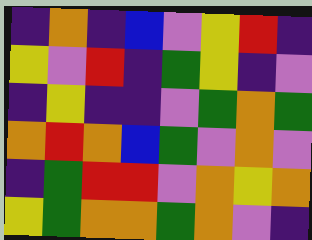[["indigo", "orange", "indigo", "blue", "violet", "yellow", "red", "indigo"], ["yellow", "violet", "red", "indigo", "green", "yellow", "indigo", "violet"], ["indigo", "yellow", "indigo", "indigo", "violet", "green", "orange", "green"], ["orange", "red", "orange", "blue", "green", "violet", "orange", "violet"], ["indigo", "green", "red", "red", "violet", "orange", "yellow", "orange"], ["yellow", "green", "orange", "orange", "green", "orange", "violet", "indigo"]]